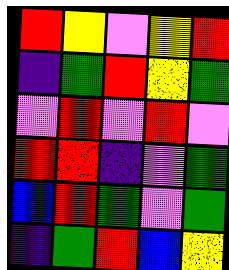[["red", "yellow", "violet", "yellow", "red"], ["indigo", "green", "red", "yellow", "green"], ["violet", "red", "violet", "red", "violet"], ["red", "red", "indigo", "violet", "green"], ["blue", "red", "green", "violet", "green"], ["indigo", "green", "red", "blue", "yellow"]]